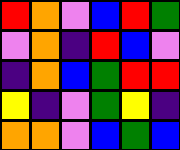[["red", "orange", "violet", "blue", "red", "green"], ["violet", "orange", "indigo", "red", "blue", "violet"], ["indigo", "orange", "blue", "green", "red", "red"], ["yellow", "indigo", "violet", "green", "yellow", "indigo"], ["orange", "orange", "violet", "blue", "green", "blue"]]